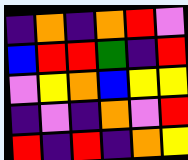[["indigo", "orange", "indigo", "orange", "red", "violet"], ["blue", "red", "red", "green", "indigo", "red"], ["violet", "yellow", "orange", "blue", "yellow", "yellow"], ["indigo", "violet", "indigo", "orange", "violet", "red"], ["red", "indigo", "red", "indigo", "orange", "yellow"]]